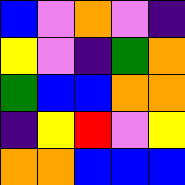[["blue", "violet", "orange", "violet", "indigo"], ["yellow", "violet", "indigo", "green", "orange"], ["green", "blue", "blue", "orange", "orange"], ["indigo", "yellow", "red", "violet", "yellow"], ["orange", "orange", "blue", "blue", "blue"]]